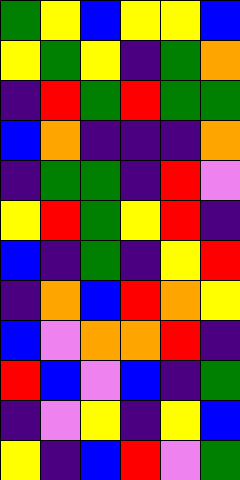[["green", "yellow", "blue", "yellow", "yellow", "blue"], ["yellow", "green", "yellow", "indigo", "green", "orange"], ["indigo", "red", "green", "red", "green", "green"], ["blue", "orange", "indigo", "indigo", "indigo", "orange"], ["indigo", "green", "green", "indigo", "red", "violet"], ["yellow", "red", "green", "yellow", "red", "indigo"], ["blue", "indigo", "green", "indigo", "yellow", "red"], ["indigo", "orange", "blue", "red", "orange", "yellow"], ["blue", "violet", "orange", "orange", "red", "indigo"], ["red", "blue", "violet", "blue", "indigo", "green"], ["indigo", "violet", "yellow", "indigo", "yellow", "blue"], ["yellow", "indigo", "blue", "red", "violet", "green"]]